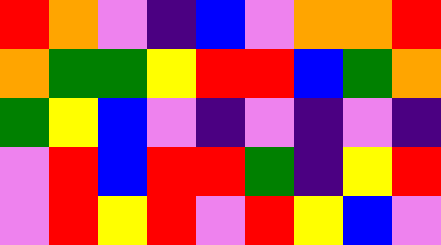[["red", "orange", "violet", "indigo", "blue", "violet", "orange", "orange", "red"], ["orange", "green", "green", "yellow", "red", "red", "blue", "green", "orange"], ["green", "yellow", "blue", "violet", "indigo", "violet", "indigo", "violet", "indigo"], ["violet", "red", "blue", "red", "red", "green", "indigo", "yellow", "red"], ["violet", "red", "yellow", "red", "violet", "red", "yellow", "blue", "violet"]]